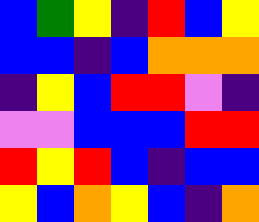[["blue", "green", "yellow", "indigo", "red", "blue", "yellow"], ["blue", "blue", "indigo", "blue", "orange", "orange", "orange"], ["indigo", "yellow", "blue", "red", "red", "violet", "indigo"], ["violet", "violet", "blue", "blue", "blue", "red", "red"], ["red", "yellow", "red", "blue", "indigo", "blue", "blue"], ["yellow", "blue", "orange", "yellow", "blue", "indigo", "orange"]]